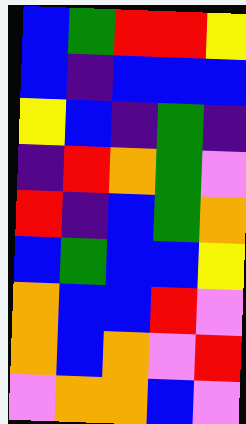[["blue", "green", "red", "red", "yellow"], ["blue", "indigo", "blue", "blue", "blue"], ["yellow", "blue", "indigo", "green", "indigo"], ["indigo", "red", "orange", "green", "violet"], ["red", "indigo", "blue", "green", "orange"], ["blue", "green", "blue", "blue", "yellow"], ["orange", "blue", "blue", "red", "violet"], ["orange", "blue", "orange", "violet", "red"], ["violet", "orange", "orange", "blue", "violet"]]